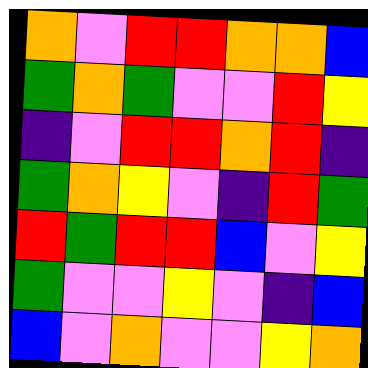[["orange", "violet", "red", "red", "orange", "orange", "blue"], ["green", "orange", "green", "violet", "violet", "red", "yellow"], ["indigo", "violet", "red", "red", "orange", "red", "indigo"], ["green", "orange", "yellow", "violet", "indigo", "red", "green"], ["red", "green", "red", "red", "blue", "violet", "yellow"], ["green", "violet", "violet", "yellow", "violet", "indigo", "blue"], ["blue", "violet", "orange", "violet", "violet", "yellow", "orange"]]